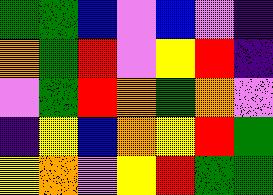[["green", "green", "blue", "violet", "blue", "violet", "indigo"], ["orange", "green", "red", "violet", "yellow", "red", "indigo"], ["violet", "green", "red", "orange", "green", "orange", "violet"], ["indigo", "yellow", "blue", "orange", "yellow", "red", "green"], ["yellow", "orange", "violet", "yellow", "red", "green", "green"]]